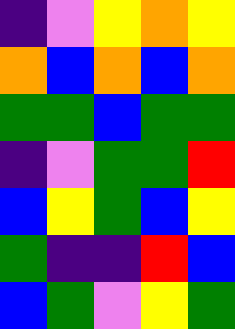[["indigo", "violet", "yellow", "orange", "yellow"], ["orange", "blue", "orange", "blue", "orange"], ["green", "green", "blue", "green", "green"], ["indigo", "violet", "green", "green", "red"], ["blue", "yellow", "green", "blue", "yellow"], ["green", "indigo", "indigo", "red", "blue"], ["blue", "green", "violet", "yellow", "green"]]